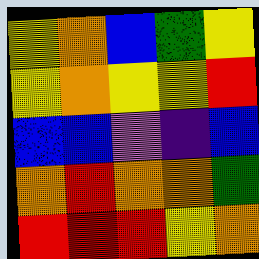[["yellow", "orange", "blue", "green", "yellow"], ["yellow", "orange", "yellow", "yellow", "red"], ["blue", "blue", "violet", "indigo", "blue"], ["orange", "red", "orange", "orange", "green"], ["red", "red", "red", "yellow", "orange"]]